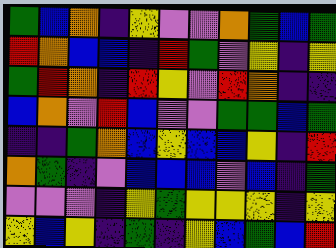[["green", "blue", "orange", "indigo", "yellow", "violet", "violet", "orange", "green", "blue", "green"], ["red", "orange", "blue", "blue", "indigo", "red", "green", "violet", "yellow", "indigo", "yellow"], ["green", "red", "orange", "indigo", "red", "yellow", "violet", "red", "orange", "indigo", "indigo"], ["blue", "orange", "violet", "red", "blue", "violet", "violet", "green", "green", "blue", "green"], ["indigo", "indigo", "green", "orange", "blue", "yellow", "blue", "blue", "yellow", "indigo", "red"], ["orange", "green", "indigo", "violet", "blue", "blue", "blue", "violet", "blue", "indigo", "green"], ["violet", "violet", "violet", "indigo", "yellow", "green", "yellow", "yellow", "yellow", "indigo", "yellow"], ["yellow", "blue", "yellow", "indigo", "green", "indigo", "yellow", "blue", "green", "blue", "red"]]